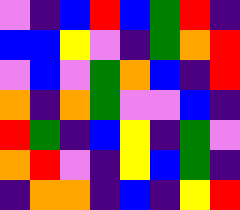[["violet", "indigo", "blue", "red", "blue", "green", "red", "indigo"], ["blue", "blue", "yellow", "violet", "indigo", "green", "orange", "red"], ["violet", "blue", "violet", "green", "orange", "blue", "indigo", "red"], ["orange", "indigo", "orange", "green", "violet", "violet", "blue", "indigo"], ["red", "green", "indigo", "blue", "yellow", "indigo", "green", "violet"], ["orange", "red", "violet", "indigo", "yellow", "blue", "green", "indigo"], ["indigo", "orange", "orange", "indigo", "blue", "indigo", "yellow", "red"]]